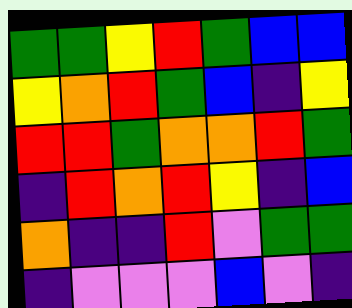[["green", "green", "yellow", "red", "green", "blue", "blue"], ["yellow", "orange", "red", "green", "blue", "indigo", "yellow"], ["red", "red", "green", "orange", "orange", "red", "green"], ["indigo", "red", "orange", "red", "yellow", "indigo", "blue"], ["orange", "indigo", "indigo", "red", "violet", "green", "green"], ["indigo", "violet", "violet", "violet", "blue", "violet", "indigo"]]